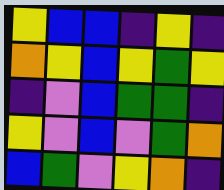[["yellow", "blue", "blue", "indigo", "yellow", "indigo"], ["orange", "yellow", "blue", "yellow", "green", "yellow"], ["indigo", "violet", "blue", "green", "green", "indigo"], ["yellow", "violet", "blue", "violet", "green", "orange"], ["blue", "green", "violet", "yellow", "orange", "indigo"]]